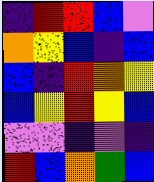[["indigo", "red", "red", "blue", "violet"], ["orange", "yellow", "blue", "indigo", "blue"], ["blue", "indigo", "red", "orange", "yellow"], ["blue", "yellow", "red", "yellow", "blue"], ["violet", "violet", "indigo", "violet", "indigo"], ["red", "blue", "orange", "green", "blue"]]